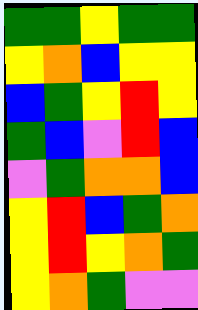[["green", "green", "yellow", "green", "green"], ["yellow", "orange", "blue", "yellow", "yellow"], ["blue", "green", "yellow", "red", "yellow"], ["green", "blue", "violet", "red", "blue"], ["violet", "green", "orange", "orange", "blue"], ["yellow", "red", "blue", "green", "orange"], ["yellow", "red", "yellow", "orange", "green"], ["yellow", "orange", "green", "violet", "violet"]]